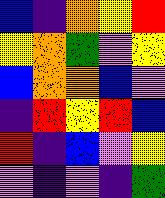[["blue", "indigo", "orange", "yellow", "red"], ["yellow", "orange", "green", "violet", "yellow"], ["blue", "orange", "orange", "blue", "violet"], ["indigo", "red", "yellow", "red", "blue"], ["red", "indigo", "blue", "violet", "yellow"], ["violet", "indigo", "violet", "indigo", "green"]]